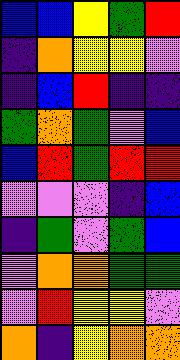[["blue", "blue", "yellow", "green", "red"], ["indigo", "orange", "yellow", "yellow", "violet"], ["indigo", "blue", "red", "indigo", "indigo"], ["green", "orange", "green", "violet", "blue"], ["blue", "red", "green", "red", "red"], ["violet", "violet", "violet", "indigo", "blue"], ["indigo", "green", "violet", "green", "blue"], ["violet", "orange", "orange", "green", "green"], ["violet", "red", "yellow", "yellow", "violet"], ["orange", "indigo", "yellow", "orange", "orange"]]